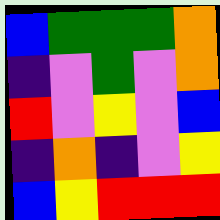[["blue", "green", "green", "green", "orange"], ["indigo", "violet", "green", "violet", "orange"], ["red", "violet", "yellow", "violet", "blue"], ["indigo", "orange", "indigo", "violet", "yellow"], ["blue", "yellow", "red", "red", "red"]]